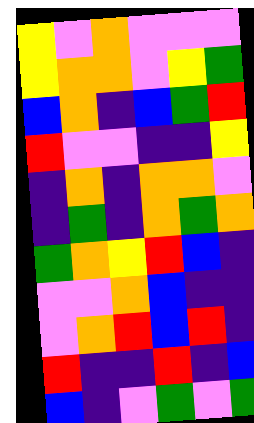[["yellow", "violet", "orange", "violet", "violet", "violet"], ["yellow", "orange", "orange", "violet", "yellow", "green"], ["blue", "orange", "indigo", "blue", "green", "red"], ["red", "violet", "violet", "indigo", "indigo", "yellow"], ["indigo", "orange", "indigo", "orange", "orange", "violet"], ["indigo", "green", "indigo", "orange", "green", "orange"], ["green", "orange", "yellow", "red", "blue", "indigo"], ["violet", "violet", "orange", "blue", "indigo", "indigo"], ["violet", "orange", "red", "blue", "red", "indigo"], ["red", "indigo", "indigo", "red", "indigo", "blue"], ["blue", "indigo", "violet", "green", "violet", "green"]]